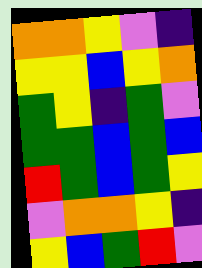[["orange", "orange", "yellow", "violet", "indigo"], ["yellow", "yellow", "blue", "yellow", "orange"], ["green", "yellow", "indigo", "green", "violet"], ["green", "green", "blue", "green", "blue"], ["red", "green", "blue", "green", "yellow"], ["violet", "orange", "orange", "yellow", "indigo"], ["yellow", "blue", "green", "red", "violet"]]